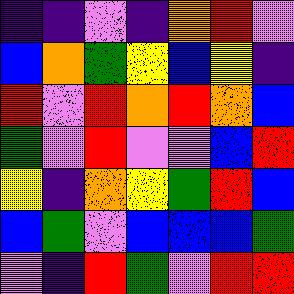[["indigo", "indigo", "violet", "indigo", "orange", "red", "violet"], ["blue", "orange", "green", "yellow", "blue", "yellow", "indigo"], ["red", "violet", "red", "orange", "red", "orange", "blue"], ["green", "violet", "red", "violet", "violet", "blue", "red"], ["yellow", "indigo", "orange", "yellow", "green", "red", "blue"], ["blue", "green", "violet", "blue", "blue", "blue", "green"], ["violet", "indigo", "red", "green", "violet", "red", "red"]]